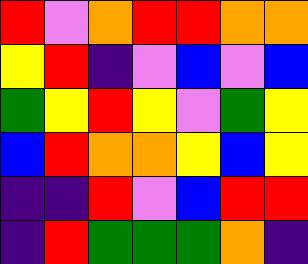[["red", "violet", "orange", "red", "red", "orange", "orange"], ["yellow", "red", "indigo", "violet", "blue", "violet", "blue"], ["green", "yellow", "red", "yellow", "violet", "green", "yellow"], ["blue", "red", "orange", "orange", "yellow", "blue", "yellow"], ["indigo", "indigo", "red", "violet", "blue", "red", "red"], ["indigo", "red", "green", "green", "green", "orange", "indigo"]]